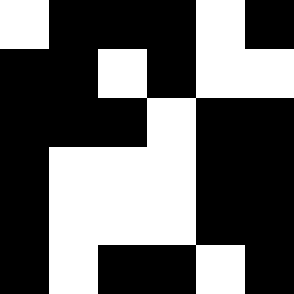[["white", "black", "black", "black", "white", "black"], ["black", "black", "white", "black", "white", "white"], ["black", "black", "black", "white", "black", "black"], ["black", "white", "white", "white", "black", "black"], ["black", "white", "white", "white", "black", "black"], ["black", "white", "black", "black", "white", "black"]]